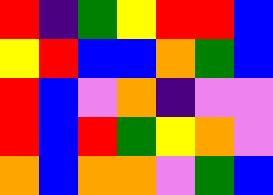[["red", "indigo", "green", "yellow", "red", "red", "blue"], ["yellow", "red", "blue", "blue", "orange", "green", "blue"], ["red", "blue", "violet", "orange", "indigo", "violet", "violet"], ["red", "blue", "red", "green", "yellow", "orange", "violet"], ["orange", "blue", "orange", "orange", "violet", "green", "blue"]]